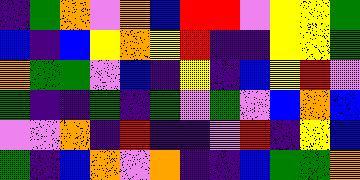[["indigo", "green", "orange", "violet", "orange", "blue", "red", "red", "violet", "yellow", "yellow", "green"], ["blue", "indigo", "blue", "yellow", "orange", "yellow", "red", "indigo", "indigo", "yellow", "yellow", "green"], ["orange", "green", "green", "violet", "blue", "indigo", "yellow", "indigo", "blue", "yellow", "red", "violet"], ["green", "indigo", "indigo", "green", "indigo", "green", "violet", "green", "violet", "blue", "orange", "blue"], ["violet", "violet", "orange", "indigo", "red", "indigo", "indigo", "violet", "red", "indigo", "yellow", "blue"], ["green", "indigo", "blue", "orange", "violet", "orange", "indigo", "indigo", "blue", "green", "green", "orange"]]